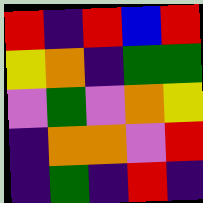[["red", "indigo", "red", "blue", "red"], ["yellow", "orange", "indigo", "green", "green"], ["violet", "green", "violet", "orange", "yellow"], ["indigo", "orange", "orange", "violet", "red"], ["indigo", "green", "indigo", "red", "indigo"]]